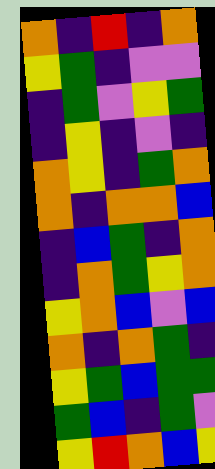[["orange", "indigo", "red", "indigo", "orange"], ["yellow", "green", "indigo", "violet", "violet"], ["indigo", "green", "violet", "yellow", "green"], ["indigo", "yellow", "indigo", "violet", "indigo"], ["orange", "yellow", "indigo", "green", "orange"], ["orange", "indigo", "orange", "orange", "blue"], ["indigo", "blue", "green", "indigo", "orange"], ["indigo", "orange", "green", "yellow", "orange"], ["yellow", "orange", "blue", "violet", "blue"], ["orange", "indigo", "orange", "green", "indigo"], ["yellow", "green", "blue", "green", "green"], ["green", "blue", "indigo", "green", "violet"], ["yellow", "red", "orange", "blue", "yellow"]]